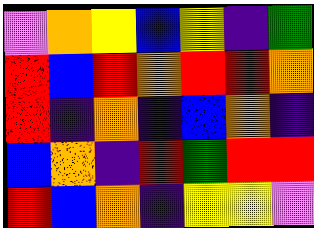[["violet", "orange", "yellow", "blue", "yellow", "indigo", "green"], ["red", "blue", "red", "orange", "red", "red", "orange"], ["red", "indigo", "orange", "indigo", "blue", "orange", "indigo"], ["blue", "orange", "indigo", "red", "green", "red", "red"], ["red", "blue", "orange", "indigo", "yellow", "yellow", "violet"]]